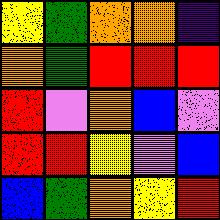[["yellow", "green", "orange", "orange", "indigo"], ["orange", "green", "red", "red", "red"], ["red", "violet", "orange", "blue", "violet"], ["red", "red", "yellow", "violet", "blue"], ["blue", "green", "orange", "yellow", "red"]]